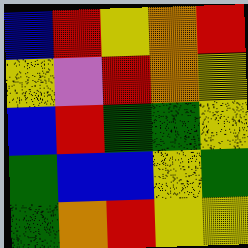[["blue", "red", "yellow", "orange", "red"], ["yellow", "violet", "red", "orange", "yellow"], ["blue", "red", "green", "green", "yellow"], ["green", "blue", "blue", "yellow", "green"], ["green", "orange", "red", "yellow", "yellow"]]